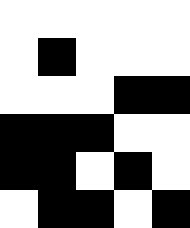[["white", "white", "white", "white", "white"], ["white", "black", "white", "white", "white"], ["white", "white", "white", "black", "black"], ["black", "black", "black", "white", "white"], ["black", "black", "white", "black", "white"], ["white", "black", "black", "white", "black"]]